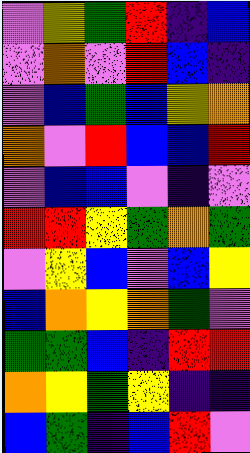[["violet", "yellow", "green", "red", "indigo", "blue"], ["violet", "orange", "violet", "red", "blue", "indigo"], ["violet", "blue", "green", "blue", "yellow", "orange"], ["orange", "violet", "red", "blue", "blue", "red"], ["violet", "blue", "blue", "violet", "indigo", "violet"], ["red", "red", "yellow", "green", "orange", "green"], ["violet", "yellow", "blue", "violet", "blue", "yellow"], ["blue", "orange", "yellow", "orange", "green", "violet"], ["green", "green", "blue", "indigo", "red", "red"], ["orange", "yellow", "green", "yellow", "indigo", "indigo"], ["blue", "green", "indigo", "blue", "red", "violet"]]